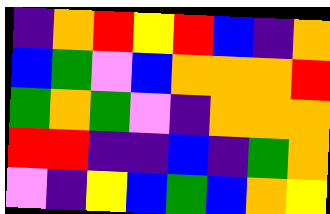[["indigo", "orange", "red", "yellow", "red", "blue", "indigo", "orange"], ["blue", "green", "violet", "blue", "orange", "orange", "orange", "red"], ["green", "orange", "green", "violet", "indigo", "orange", "orange", "orange"], ["red", "red", "indigo", "indigo", "blue", "indigo", "green", "orange"], ["violet", "indigo", "yellow", "blue", "green", "blue", "orange", "yellow"]]